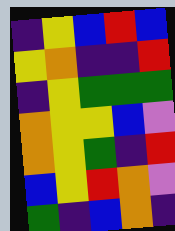[["indigo", "yellow", "blue", "red", "blue"], ["yellow", "orange", "indigo", "indigo", "red"], ["indigo", "yellow", "green", "green", "green"], ["orange", "yellow", "yellow", "blue", "violet"], ["orange", "yellow", "green", "indigo", "red"], ["blue", "yellow", "red", "orange", "violet"], ["green", "indigo", "blue", "orange", "indigo"]]